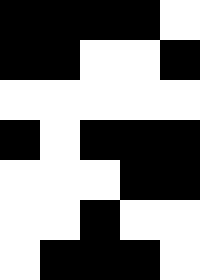[["black", "black", "black", "black", "white"], ["black", "black", "white", "white", "black"], ["white", "white", "white", "white", "white"], ["black", "white", "black", "black", "black"], ["white", "white", "white", "black", "black"], ["white", "white", "black", "white", "white"], ["white", "black", "black", "black", "white"]]